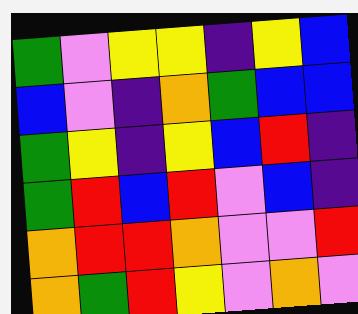[["green", "violet", "yellow", "yellow", "indigo", "yellow", "blue"], ["blue", "violet", "indigo", "orange", "green", "blue", "blue"], ["green", "yellow", "indigo", "yellow", "blue", "red", "indigo"], ["green", "red", "blue", "red", "violet", "blue", "indigo"], ["orange", "red", "red", "orange", "violet", "violet", "red"], ["orange", "green", "red", "yellow", "violet", "orange", "violet"]]